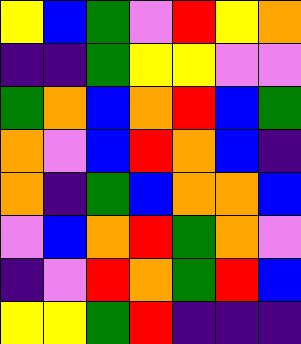[["yellow", "blue", "green", "violet", "red", "yellow", "orange"], ["indigo", "indigo", "green", "yellow", "yellow", "violet", "violet"], ["green", "orange", "blue", "orange", "red", "blue", "green"], ["orange", "violet", "blue", "red", "orange", "blue", "indigo"], ["orange", "indigo", "green", "blue", "orange", "orange", "blue"], ["violet", "blue", "orange", "red", "green", "orange", "violet"], ["indigo", "violet", "red", "orange", "green", "red", "blue"], ["yellow", "yellow", "green", "red", "indigo", "indigo", "indigo"]]